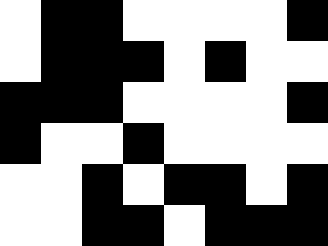[["white", "black", "black", "white", "white", "white", "white", "black"], ["white", "black", "black", "black", "white", "black", "white", "white"], ["black", "black", "black", "white", "white", "white", "white", "black"], ["black", "white", "white", "black", "white", "white", "white", "white"], ["white", "white", "black", "white", "black", "black", "white", "black"], ["white", "white", "black", "black", "white", "black", "black", "black"]]